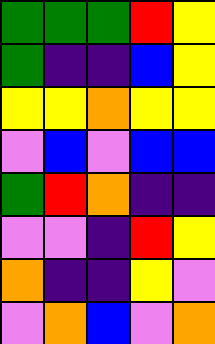[["green", "green", "green", "red", "yellow"], ["green", "indigo", "indigo", "blue", "yellow"], ["yellow", "yellow", "orange", "yellow", "yellow"], ["violet", "blue", "violet", "blue", "blue"], ["green", "red", "orange", "indigo", "indigo"], ["violet", "violet", "indigo", "red", "yellow"], ["orange", "indigo", "indigo", "yellow", "violet"], ["violet", "orange", "blue", "violet", "orange"]]